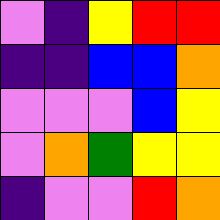[["violet", "indigo", "yellow", "red", "red"], ["indigo", "indigo", "blue", "blue", "orange"], ["violet", "violet", "violet", "blue", "yellow"], ["violet", "orange", "green", "yellow", "yellow"], ["indigo", "violet", "violet", "red", "orange"]]